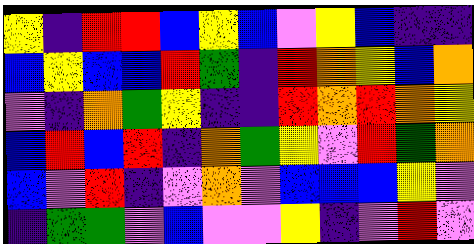[["yellow", "indigo", "red", "red", "blue", "yellow", "blue", "violet", "yellow", "blue", "indigo", "indigo"], ["blue", "yellow", "blue", "blue", "red", "green", "indigo", "red", "orange", "yellow", "blue", "orange"], ["violet", "indigo", "orange", "green", "yellow", "indigo", "indigo", "red", "orange", "red", "orange", "yellow"], ["blue", "red", "blue", "red", "indigo", "orange", "green", "yellow", "violet", "red", "green", "orange"], ["blue", "violet", "red", "indigo", "violet", "orange", "violet", "blue", "blue", "blue", "yellow", "violet"], ["indigo", "green", "green", "violet", "blue", "violet", "violet", "yellow", "indigo", "violet", "red", "violet"]]